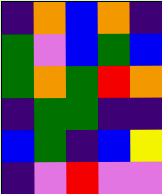[["indigo", "orange", "blue", "orange", "indigo"], ["green", "violet", "blue", "green", "blue"], ["green", "orange", "green", "red", "orange"], ["indigo", "green", "green", "indigo", "indigo"], ["blue", "green", "indigo", "blue", "yellow"], ["indigo", "violet", "red", "violet", "violet"]]